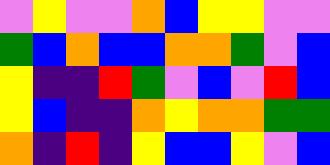[["violet", "yellow", "violet", "violet", "orange", "blue", "yellow", "yellow", "violet", "violet"], ["green", "blue", "orange", "blue", "blue", "orange", "orange", "green", "violet", "blue"], ["yellow", "indigo", "indigo", "red", "green", "violet", "blue", "violet", "red", "blue"], ["yellow", "blue", "indigo", "indigo", "orange", "yellow", "orange", "orange", "green", "green"], ["orange", "indigo", "red", "indigo", "yellow", "blue", "blue", "yellow", "violet", "blue"]]